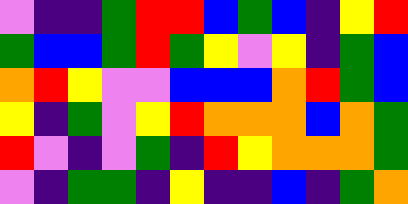[["violet", "indigo", "indigo", "green", "red", "red", "blue", "green", "blue", "indigo", "yellow", "red"], ["green", "blue", "blue", "green", "red", "green", "yellow", "violet", "yellow", "indigo", "green", "blue"], ["orange", "red", "yellow", "violet", "violet", "blue", "blue", "blue", "orange", "red", "green", "blue"], ["yellow", "indigo", "green", "violet", "yellow", "red", "orange", "orange", "orange", "blue", "orange", "green"], ["red", "violet", "indigo", "violet", "green", "indigo", "red", "yellow", "orange", "orange", "orange", "green"], ["violet", "indigo", "green", "green", "indigo", "yellow", "indigo", "indigo", "blue", "indigo", "green", "orange"]]